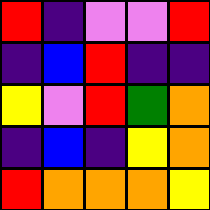[["red", "indigo", "violet", "violet", "red"], ["indigo", "blue", "red", "indigo", "indigo"], ["yellow", "violet", "red", "green", "orange"], ["indigo", "blue", "indigo", "yellow", "orange"], ["red", "orange", "orange", "orange", "yellow"]]